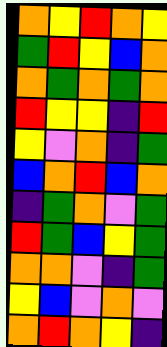[["orange", "yellow", "red", "orange", "yellow"], ["green", "red", "yellow", "blue", "orange"], ["orange", "green", "orange", "green", "orange"], ["red", "yellow", "yellow", "indigo", "red"], ["yellow", "violet", "orange", "indigo", "green"], ["blue", "orange", "red", "blue", "orange"], ["indigo", "green", "orange", "violet", "green"], ["red", "green", "blue", "yellow", "green"], ["orange", "orange", "violet", "indigo", "green"], ["yellow", "blue", "violet", "orange", "violet"], ["orange", "red", "orange", "yellow", "indigo"]]